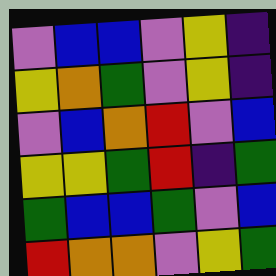[["violet", "blue", "blue", "violet", "yellow", "indigo"], ["yellow", "orange", "green", "violet", "yellow", "indigo"], ["violet", "blue", "orange", "red", "violet", "blue"], ["yellow", "yellow", "green", "red", "indigo", "green"], ["green", "blue", "blue", "green", "violet", "blue"], ["red", "orange", "orange", "violet", "yellow", "green"]]